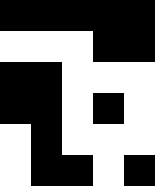[["black", "black", "black", "black", "black"], ["white", "white", "white", "black", "black"], ["black", "black", "white", "white", "white"], ["black", "black", "white", "black", "white"], ["white", "black", "white", "white", "white"], ["white", "black", "black", "white", "black"]]